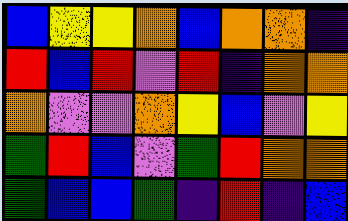[["blue", "yellow", "yellow", "orange", "blue", "orange", "orange", "indigo"], ["red", "blue", "red", "violet", "red", "indigo", "orange", "orange"], ["orange", "violet", "violet", "orange", "yellow", "blue", "violet", "yellow"], ["green", "red", "blue", "violet", "green", "red", "orange", "orange"], ["green", "blue", "blue", "green", "indigo", "red", "indigo", "blue"]]